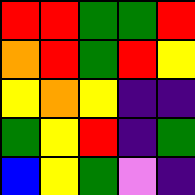[["red", "red", "green", "green", "red"], ["orange", "red", "green", "red", "yellow"], ["yellow", "orange", "yellow", "indigo", "indigo"], ["green", "yellow", "red", "indigo", "green"], ["blue", "yellow", "green", "violet", "indigo"]]